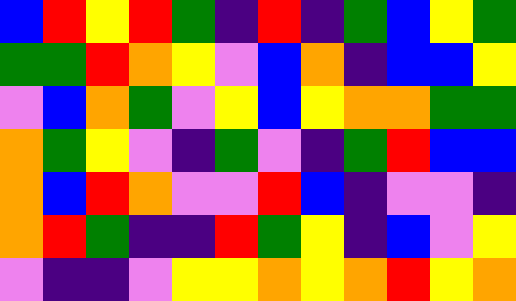[["blue", "red", "yellow", "red", "green", "indigo", "red", "indigo", "green", "blue", "yellow", "green"], ["green", "green", "red", "orange", "yellow", "violet", "blue", "orange", "indigo", "blue", "blue", "yellow"], ["violet", "blue", "orange", "green", "violet", "yellow", "blue", "yellow", "orange", "orange", "green", "green"], ["orange", "green", "yellow", "violet", "indigo", "green", "violet", "indigo", "green", "red", "blue", "blue"], ["orange", "blue", "red", "orange", "violet", "violet", "red", "blue", "indigo", "violet", "violet", "indigo"], ["orange", "red", "green", "indigo", "indigo", "red", "green", "yellow", "indigo", "blue", "violet", "yellow"], ["violet", "indigo", "indigo", "violet", "yellow", "yellow", "orange", "yellow", "orange", "red", "yellow", "orange"]]